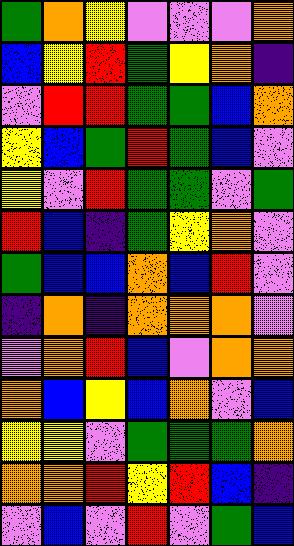[["green", "orange", "yellow", "violet", "violet", "violet", "orange"], ["blue", "yellow", "red", "green", "yellow", "orange", "indigo"], ["violet", "red", "red", "green", "green", "blue", "orange"], ["yellow", "blue", "green", "red", "green", "blue", "violet"], ["yellow", "violet", "red", "green", "green", "violet", "green"], ["red", "blue", "indigo", "green", "yellow", "orange", "violet"], ["green", "blue", "blue", "orange", "blue", "red", "violet"], ["indigo", "orange", "indigo", "orange", "orange", "orange", "violet"], ["violet", "orange", "red", "blue", "violet", "orange", "orange"], ["orange", "blue", "yellow", "blue", "orange", "violet", "blue"], ["yellow", "yellow", "violet", "green", "green", "green", "orange"], ["orange", "orange", "red", "yellow", "red", "blue", "indigo"], ["violet", "blue", "violet", "red", "violet", "green", "blue"]]